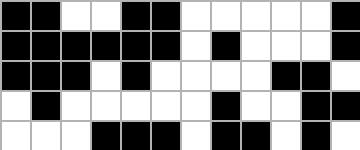[["black", "black", "white", "white", "black", "black", "white", "white", "white", "white", "white", "black"], ["black", "black", "black", "black", "black", "black", "white", "black", "white", "white", "white", "black"], ["black", "black", "black", "white", "black", "white", "white", "white", "white", "black", "black", "white"], ["white", "black", "white", "white", "white", "white", "white", "black", "white", "white", "black", "black"], ["white", "white", "white", "black", "black", "black", "white", "black", "black", "white", "black", "white"]]